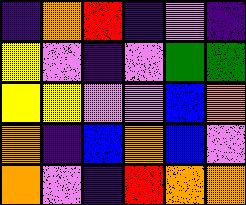[["indigo", "orange", "red", "indigo", "violet", "indigo"], ["yellow", "violet", "indigo", "violet", "green", "green"], ["yellow", "yellow", "violet", "violet", "blue", "orange"], ["orange", "indigo", "blue", "orange", "blue", "violet"], ["orange", "violet", "indigo", "red", "orange", "orange"]]